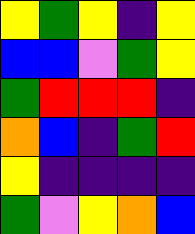[["yellow", "green", "yellow", "indigo", "yellow"], ["blue", "blue", "violet", "green", "yellow"], ["green", "red", "red", "red", "indigo"], ["orange", "blue", "indigo", "green", "red"], ["yellow", "indigo", "indigo", "indigo", "indigo"], ["green", "violet", "yellow", "orange", "blue"]]